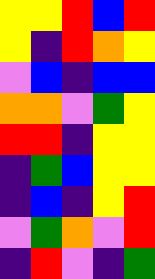[["yellow", "yellow", "red", "blue", "red"], ["yellow", "indigo", "red", "orange", "yellow"], ["violet", "blue", "indigo", "blue", "blue"], ["orange", "orange", "violet", "green", "yellow"], ["red", "red", "indigo", "yellow", "yellow"], ["indigo", "green", "blue", "yellow", "yellow"], ["indigo", "blue", "indigo", "yellow", "red"], ["violet", "green", "orange", "violet", "red"], ["indigo", "red", "violet", "indigo", "green"]]